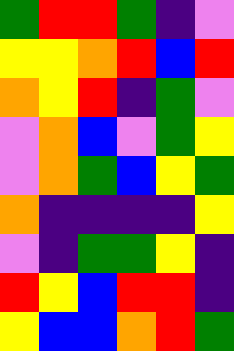[["green", "red", "red", "green", "indigo", "violet"], ["yellow", "yellow", "orange", "red", "blue", "red"], ["orange", "yellow", "red", "indigo", "green", "violet"], ["violet", "orange", "blue", "violet", "green", "yellow"], ["violet", "orange", "green", "blue", "yellow", "green"], ["orange", "indigo", "indigo", "indigo", "indigo", "yellow"], ["violet", "indigo", "green", "green", "yellow", "indigo"], ["red", "yellow", "blue", "red", "red", "indigo"], ["yellow", "blue", "blue", "orange", "red", "green"]]